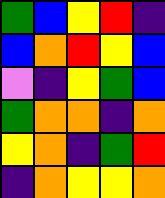[["green", "blue", "yellow", "red", "indigo"], ["blue", "orange", "red", "yellow", "blue"], ["violet", "indigo", "yellow", "green", "blue"], ["green", "orange", "orange", "indigo", "orange"], ["yellow", "orange", "indigo", "green", "red"], ["indigo", "orange", "yellow", "yellow", "orange"]]